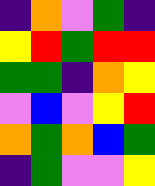[["indigo", "orange", "violet", "green", "indigo"], ["yellow", "red", "green", "red", "red"], ["green", "green", "indigo", "orange", "yellow"], ["violet", "blue", "violet", "yellow", "red"], ["orange", "green", "orange", "blue", "green"], ["indigo", "green", "violet", "violet", "yellow"]]